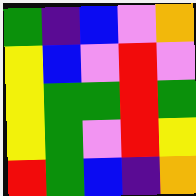[["green", "indigo", "blue", "violet", "orange"], ["yellow", "blue", "violet", "red", "violet"], ["yellow", "green", "green", "red", "green"], ["yellow", "green", "violet", "red", "yellow"], ["red", "green", "blue", "indigo", "orange"]]